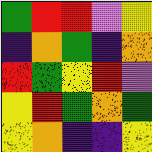[["green", "red", "red", "violet", "yellow"], ["indigo", "orange", "green", "indigo", "orange"], ["red", "green", "yellow", "red", "violet"], ["yellow", "red", "green", "orange", "green"], ["yellow", "orange", "indigo", "indigo", "yellow"]]